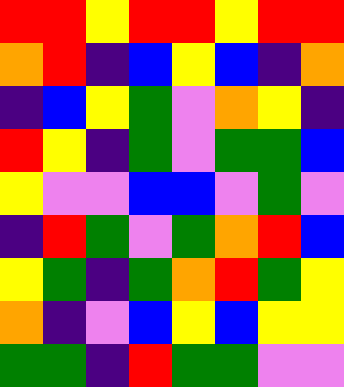[["red", "red", "yellow", "red", "red", "yellow", "red", "red"], ["orange", "red", "indigo", "blue", "yellow", "blue", "indigo", "orange"], ["indigo", "blue", "yellow", "green", "violet", "orange", "yellow", "indigo"], ["red", "yellow", "indigo", "green", "violet", "green", "green", "blue"], ["yellow", "violet", "violet", "blue", "blue", "violet", "green", "violet"], ["indigo", "red", "green", "violet", "green", "orange", "red", "blue"], ["yellow", "green", "indigo", "green", "orange", "red", "green", "yellow"], ["orange", "indigo", "violet", "blue", "yellow", "blue", "yellow", "yellow"], ["green", "green", "indigo", "red", "green", "green", "violet", "violet"]]